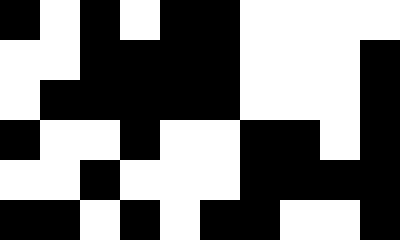[["black", "white", "black", "white", "black", "black", "white", "white", "white", "white"], ["white", "white", "black", "black", "black", "black", "white", "white", "white", "black"], ["white", "black", "black", "black", "black", "black", "white", "white", "white", "black"], ["black", "white", "white", "black", "white", "white", "black", "black", "white", "black"], ["white", "white", "black", "white", "white", "white", "black", "black", "black", "black"], ["black", "black", "white", "black", "white", "black", "black", "white", "white", "black"]]